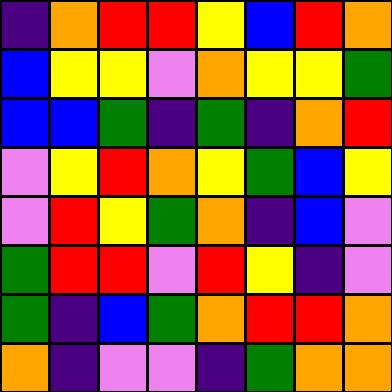[["indigo", "orange", "red", "red", "yellow", "blue", "red", "orange"], ["blue", "yellow", "yellow", "violet", "orange", "yellow", "yellow", "green"], ["blue", "blue", "green", "indigo", "green", "indigo", "orange", "red"], ["violet", "yellow", "red", "orange", "yellow", "green", "blue", "yellow"], ["violet", "red", "yellow", "green", "orange", "indigo", "blue", "violet"], ["green", "red", "red", "violet", "red", "yellow", "indigo", "violet"], ["green", "indigo", "blue", "green", "orange", "red", "red", "orange"], ["orange", "indigo", "violet", "violet", "indigo", "green", "orange", "orange"]]